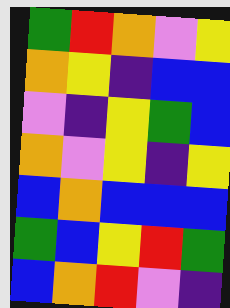[["green", "red", "orange", "violet", "yellow"], ["orange", "yellow", "indigo", "blue", "blue"], ["violet", "indigo", "yellow", "green", "blue"], ["orange", "violet", "yellow", "indigo", "yellow"], ["blue", "orange", "blue", "blue", "blue"], ["green", "blue", "yellow", "red", "green"], ["blue", "orange", "red", "violet", "indigo"]]